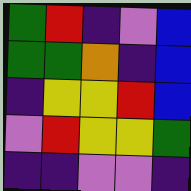[["green", "red", "indigo", "violet", "blue"], ["green", "green", "orange", "indigo", "blue"], ["indigo", "yellow", "yellow", "red", "blue"], ["violet", "red", "yellow", "yellow", "green"], ["indigo", "indigo", "violet", "violet", "indigo"]]